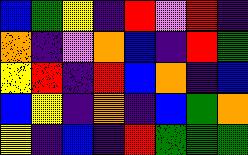[["blue", "green", "yellow", "indigo", "red", "violet", "red", "indigo"], ["orange", "indigo", "violet", "orange", "blue", "indigo", "red", "green"], ["yellow", "red", "indigo", "red", "blue", "orange", "indigo", "blue"], ["blue", "yellow", "indigo", "orange", "indigo", "blue", "green", "orange"], ["yellow", "indigo", "blue", "indigo", "red", "green", "green", "green"]]